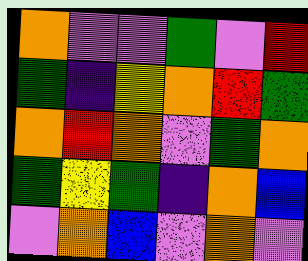[["orange", "violet", "violet", "green", "violet", "red"], ["green", "indigo", "yellow", "orange", "red", "green"], ["orange", "red", "orange", "violet", "green", "orange"], ["green", "yellow", "green", "indigo", "orange", "blue"], ["violet", "orange", "blue", "violet", "orange", "violet"]]